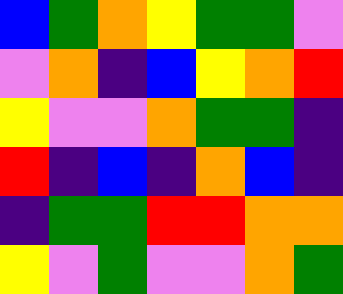[["blue", "green", "orange", "yellow", "green", "green", "violet"], ["violet", "orange", "indigo", "blue", "yellow", "orange", "red"], ["yellow", "violet", "violet", "orange", "green", "green", "indigo"], ["red", "indigo", "blue", "indigo", "orange", "blue", "indigo"], ["indigo", "green", "green", "red", "red", "orange", "orange"], ["yellow", "violet", "green", "violet", "violet", "orange", "green"]]